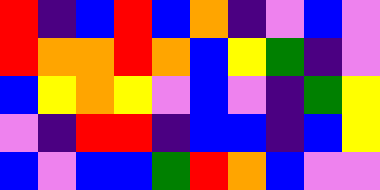[["red", "indigo", "blue", "red", "blue", "orange", "indigo", "violet", "blue", "violet"], ["red", "orange", "orange", "red", "orange", "blue", "yellow", "green", "indigo", "violet"], ["blue", "yellow", "orange", "yellow", "violet", "blue", "violet", "indigo", "green", "yellow"], ["violet", "indigo", "red", "red", "indigo", "blue", "blue", "indigo", "blue", "yellow"], ["blue", "violet", "blue", "blue", "green", "red", "orange", "blue", "violet", "violet"]]